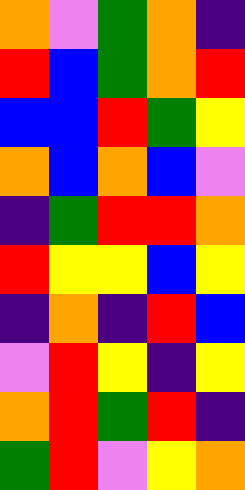[["orange", "violet", "green", "orange", "indigo"], ["red", "blue", "green", "orange", "red"], ["blue", "blue", "red", "green", "yellow"], ["orange", "blue", "orange", "blue", "violet"], ["indigo", "green", "red", "red", "orange"], ["red", "yellow", "yellow", "blue", "yellow"], ["indigo", "orange", "indigo", "red", "blue"], ["violet", "red", "yellow", "indigo", "yellow"], ["orange", "red", "green", "red", "indigo"], ["green", "red", "violet", "yellow", "orange"]]